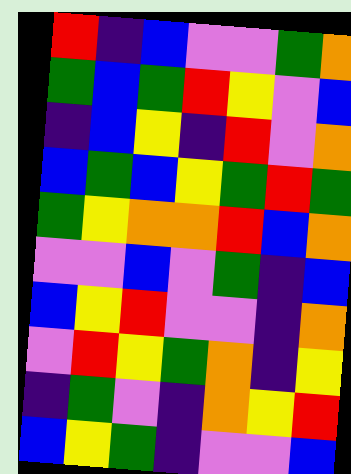[["red", "indigo", "blue", "violet", "violet", "green", "orange"], ["green", "blue", "green", "red", "yellow", "violet", "blue"], ["indigo", "blue", "yellow", "indigo", "red", "violet", "orange"], ["blue", "green", "blue", "yellow", "green", "red", "green"], ["green", "yellow", "orange", "orange", "red", "blue", "orange"], ["violet", "violet", "blue", "violet", "green", "indigo", "blue"], ["blue", "yellow", "red", "violet", "violet", "indigo", "orange"], ["violet", "red", "yellow", "green", "orange", "indigo", "yellow"], ["indigo", "green", "violet", "indigo", "orange", "yellow", "red"], ["blue", "yellow", "green", "indigo", "violet", "violet", "blue"]]